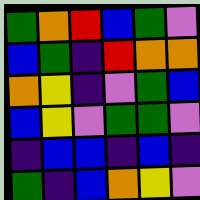[["green", "orange", "red", "blue", "green", "violet"], ["blue", "green", "indigo", "red", "orange", "orange"], ["orange", "yellow", "indigo", "violet", "green", "blue"], ["blue", "yellow", "violet", "green", "green", "violet"], ["indigo", "blue", "blue", "indigo", "blue", "indigo"], ["green", "indigo", "blue", "orange", "yellow", "violet"]]